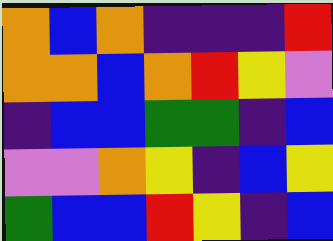[["orange", "blue", "orange", "indigo", "indigo", "indigo", "red"], ["orange", "orange", "blue", "orange", "red", "yellow", "violet"], ["indigo", "blue", "blue", "green", "green", "indigo", "blue"], ["violet", "violet", "orange", "yellow", "indigo", "blue", "yellow"], ["green", "blue", "blue", "red", "yellow", "indigo", "blue"]]